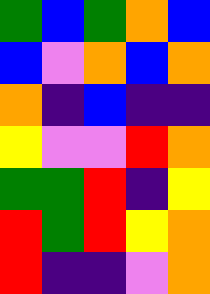[["green", "blue", "green", "orange", "blue"], ["blue", "violet", "orange", "blue", "orange"], ["orange", "indigo", "blue", "indigo", "indigo"], ["yellow", "violet", "violet", "red", "orange"], ["green", "green", "red", "indigo", "yellow"], ["red", "green", "red", "yellow", "orange"], ["red", "indigo", "indigo", "violet", "orange"]]